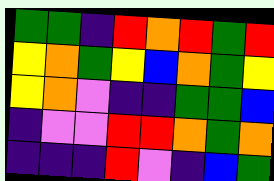[["green", "green", "indigo", "red", "orange", "red", "green", "red"], ["yellow", "orange", "green", "yellow", "blue", "orange", "green", "yellow"], ["yellow", "orange", "violet", "indigo", "indigo", "green", "green", "blue"], ["indigo", "violet", "violet", "red", "red", "orange", "green", "orange"], ["indigo", "indigo", "indigo", "red", "violet", "indigo", "blue", "green"]]